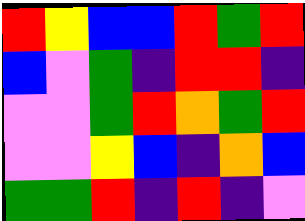[["red", "yellow", "blue", "blue", "red", "green", "red"], ["blue", "violet", "green", "indigo", "red", "red", "indigo"], ["violet", "violet", "green", "red", "orange", "green", "red"], ["violet", "violet", "yellow", "blue", "indigo", "orange", "blue"], ["green", "green", "red", "indigo", "red", "indigo", "violet"]]